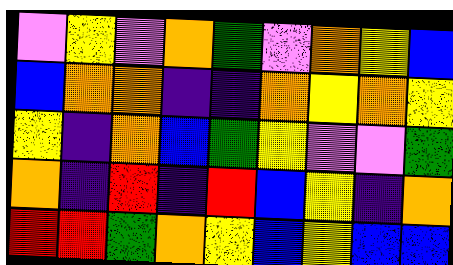[["violet", "yellow", "violet", "orange", "green", "violet", "orange", "yellow", "blue"], ["blue", "orange", "orange", "indigo", "indigo", "orange", "yellow", "orange", "yellow"], ["yellow", "indigo", "orange", "blue", "green", "yellow", "violet", "violet", "green"], ["orange", "indigo", "red", "indigo", "red", "blue", "yellow", "indigo", "orange"], ["red", "red", "green", "orange", "yellow", "blue", "yellow", "blue", "blue"]]